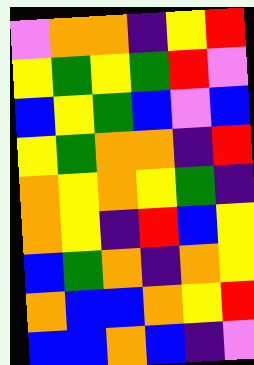[["violet", "orange", "orange", "indigo", "yellow", "red"], ["yellow", "green", "yellow", "green", "red", "violet"], ["blue", "yellow", "green", "blue", "violet", "blue"], ["yellow", "green", "orange", "orange", "indigo", "red"], ["orange", "yellow", "orange", "yellow", "green", "indigo"], ["orange", "yellow", "indigo", "red", "blue", "yellow"], ["blue", "green", "orange", "indigo", "orange", "yellow"], ["orange", "blue", "blue", "orange", "yellow", "red"], ["blue", "blue", "orange", "blue", "indigo", "violet"]]